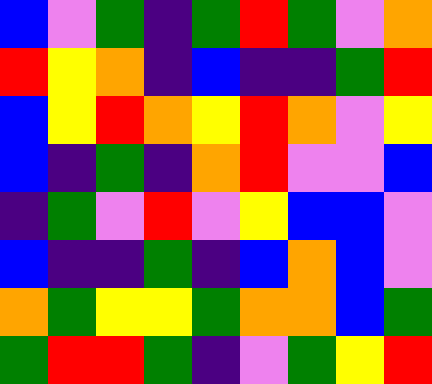[["blue", "violet", "green", "indigo", "green", "red", "green", "violet", "orange"], ["red", "yellow", "orange", "indigo", "blue", "indigo", "indigo", "green", "red"], ["blue", "yellow", "red", "orange", "yellow", "red", "orange", "violet", "yellow"], ["blue", "indigo", "green", "indigo", "orange", "red", "violet", "violet", "blue"], ["indigo", "green", "violet", "red", "violet", "yellow", "blue", "blue", "violet"], ["blue", "indigo", "indigo", "green", "indigo", "blue", "orange", "blue", "violet"], ["orange", "green", "yellow", "yellow", "green", "orange", "orange", "blue", "green"], ["green", "red", "red", "green", "indigo", "violet", "green", "yellow", "red"]]